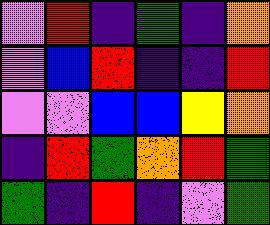[["violet", "red", "indigo", "green", "indigo", "orange"], ["violet", "blue", "red", "indigo", "indigo", "red"], ["violet", "violet", "blue", "blue", "yellow", "orange"], ["indigo", "red", "green", "orange", "red", "green"], ["green", "indigo", "red", "indigo", "violet", "green"]]